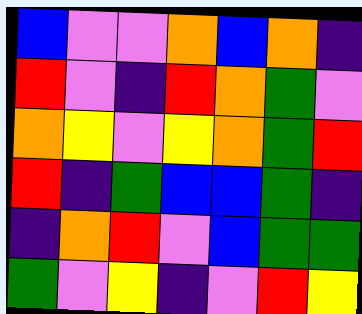[["blue", "violet", "violet", "orange", "blue", "orange", "indigo"], ["red", "violet", "indigo", "red", "orange", "green", "violet"], ["orange", "yellow", "violet", "yellow", "orange", "green", "red"], ["red", "indigo", "green", "blue", "blue", "green", "indigo"], ["indigo", "orange", "red", "violet", "blue", "green", "green"], ["green", "violet", "yellow", "indigo", "violet", "red", "yellow"]]